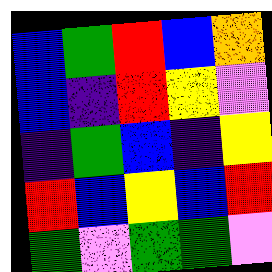[["blue", "green", "red", "blue", "orange"], ["blue", "indigo", "red", "yellow", "violet"], ["indigo", "green", "blue", "indigo", "yellow"], ["red", "blue", "yellow", "blue", "red"], ["green", "violet", "green", "green", "violet"]]